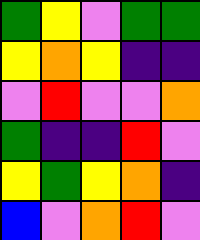[["green", "yellow", "violet", "green", "green"], ["yellow", "orange", "yellow", "indigo", "indigo"], ["violet", "red", "violet", "violet", "orange"], ["green", "indigo", "indigo", "red", "violet"], ["yellow", "green", "yellow", "orange", "indigo"], ["blue", "violet", "orange", "red", "violet"]]